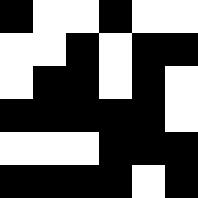[["black", "white", "white", "black", "white", "white"], ["white", "white", "black", "white", "black", "black"], ["white", "black", "black", "white", "black", "white"], ["black", "black", "black", "black", "black", "white"], ["white", "white", "white", "black", "black", "black"], ["black", "black", "black", "black", "white", "black"]]